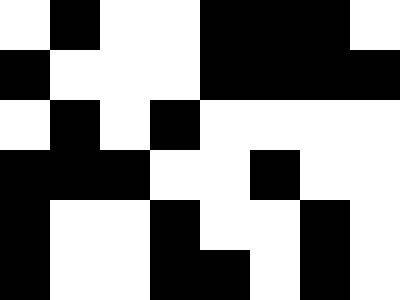[["white", "black", "white", "white", "black", "black", "black", "white"], ["black", "white", "white", "white", "black", "black", "black", "black"], ["white", "black", "white", "black", "white", "white", "white", "white"], ["black", "black", "black", "white", "white", "black", "white", "white"], ["black", "white", "white", "black", "white", "white", "black", "white"], ["black", "white", "white", "black", "black", "white", "black", "white"]]